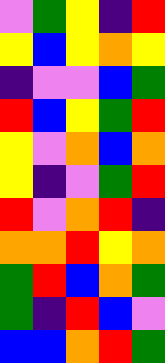[["violet", "green", "yellow", "indigo", "red"], ["yellow", "blue", "yellow", "orange", "yellow"], ["indigo", "violet", "violet", "blue", "green"], ["red", "blue", "yellow", "green", "red"], ["yellow", "violet", "orange", "blue", "orange"], ["yellow", "indigo", "violet", "green", "red"], ["red", "violet", "orange", "red", "indigo"], ["orange", "orange", "red", "yellow", "orange"], ["green", "red", "blue", "orange", "green"], ["green", "indigo", "red", "blue", "violet"], ["blue", "blue", "orange", "red", "green"]]